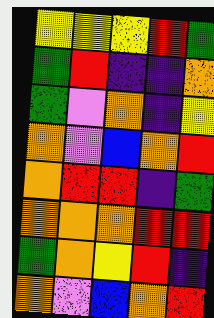[["yellow", "yellow", "yellow", "red", "green"], ["green", "red", "indigo", "indigo", "orange"], ["green", "violet", "orange", "indigo", "yellow"], ["orange", "violet", "blue", "orange", "red"], ["orange", "red", "red", "indigo", "green"], ["orange", "orange", "orange", "red", "red"], ["green", "orange", "yellow", "red", "indigo"], ["orange", "violet", "blue", "orange", "red"]]